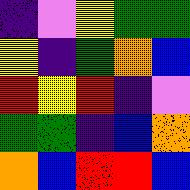[["indigo", "violet", "yellow", "green", "green"], ["yellow", "indigo", "green", "orange", "blue"], ["red", "yellow", "red", "indigo", "violet"], ["green", "green", "indigo", "blue", "orange"], ["orange", "blue", "red", "red", "blue"]]